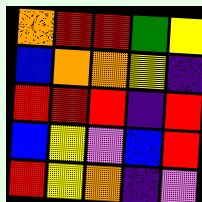[["orange", "red", "red", "green", "yellow"], ["blue", "orange", "orange", "yellow", "indigo"], ["red", "red", "red", "indigo", "red"], ["blue", "yellow", "violet", "blue", "red"], ["red", "yellow", "orange", "indigo", "violet"]]